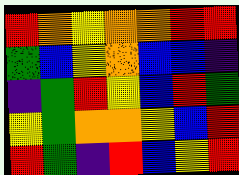[["red", "orange", "yellow", "orange", "orange", "red", "red"], ["green", "blue", "yellow", "orange", "blue", "blue", "indigo"], ["indigo", "green", "red", "yellow", "blue", "red", "green"], ["yellow", "green", "orange", "orange", "yellow", "blue", "red"], ["red", "green", "indigo", "red", "blue", "yellow", "red"]]